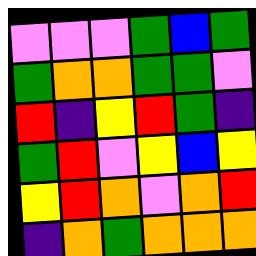[["violet", "violet", "violet", "green", "blue", "green"], ["green", "orange", "orange", "green", "green", "violet"], ["red", "indigo", "yellow", "red", "green", "indigo"], ["green", "red", "violet", "yellow", "blue", "yellow"], ["yellow", "red", "orange", "violet", "orange", "red"], ["indigo", "orange", "green", "orange", "orange", "orange"]]